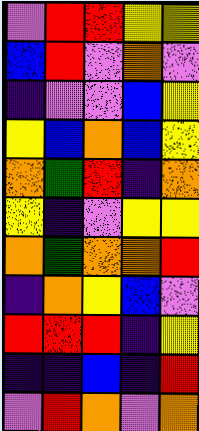[["violet", "red", "red", "yellow", "yellow"], ["blue", "red", "violet", "orange", "violet"], ["indigo", "violet", "violet", "blue", "yellow"], ["yellow", "blue", "orange", "blue", "yellow"], ["orange", "green", "red", "indigo", "orange"], ["yellow", "indigo", "violet", "yellow", "yellow"], ["orange", "green", "orange", "orange", "red"], ["indigo", "orange", "yellow", "blue", "violet"], ["red", "red", "red", "indigo", "yellow"], ["indigo", "indigo", "blue", "indigo", "red"], ["violet", "red", "orange", "violet", "orange"]]